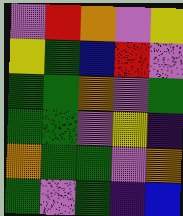[["violet", "red", "orange", "violet", "yellow"], ["yellow", "green", "blue", "red", "violet"], ["green", "green", "orange", "violet", "green"], ["green", "green", "violet", "yellow", "indigo"], ["orange", "green", "green", "violet", "orange"], ["green", "violet", "green", "indigo", "blue"]]